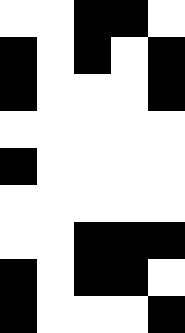[["white", "white", "black", "black", "white"], ["black", "white", "black", "white", "black"], ["black", "white", "white", "white", "black"], ["white", "white", "white", "white", "white"], ["black", "white", "white", "white", "white"], ["white", "white", "white", "white", "white"], ["white", "white", "black", "black", "black"], ["black", "white", "black", "black", "white"], ["black", "white", "white", "white", "black"]]